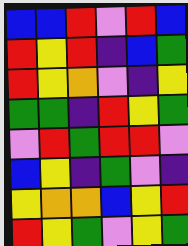[["blue", "blue", "red", "violet", "red", "blue"], ["red", "yellow", "red", "indigo", "blue", "green"], ["red", "yellow", "orange", "violet", "indigo", "yellow"], ["green", "green", "indigo", "red", "yellow", "green"], ["violet", "red", "green", "red", "red", "violet"], ["blue", "yellow", "indigo", "green", "violet", "indigo"], ["yellow", "orange", "orange", "blue", "yellow", "red"], ["red", "yellow", "green", "violet", "yellow", "green"]]